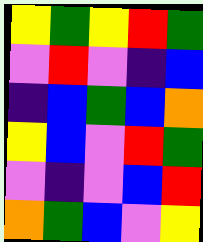[["yellow", "green", "yellow", "red", "green"], ["violet", "red", "violet", "indigo", "blue"], ["indigo", "blue", "green", "blue", "orange"], ["yellow", "blue", "violet", "red", "green"], ["violet", "indigo", "violet", "blue", "red"], ["orange", "green", "blue", "violet", "yellow"]]